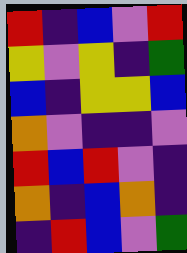[["red", "indigo", "blue", "violet", "red"], ["yellow", "violet", "yellow", "indigo", "green"], ["blue", "indigo", "yellow", "yellow", "blue"], ["orange", "violet", "indigo", "indigo", "violet"], ["red", "blue", "red", "violet", "indigo"], ["orange", "indigo", "blue", "orange", "indigo"], ["indigo", "red", "blue", "violet", "green"]]